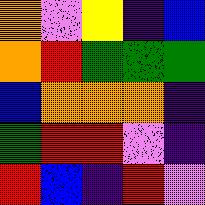[["orange", "violet", "yellow", "indigo", "blue"], ["orange", "red", "green", "green", "green"], ["blue", "orange", "orange", "orange", "indigo"], ["green", "red", "red", "violet", "indigo"], ["red", "blue", "indigo", "red", "violet"]]